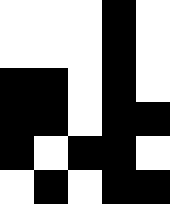[["white", "white", "white", "black", "white"], ["white", "white", "white", "black", "white"], ["black", "black", "white", "black", "white"], ["black", "black", "white", "black", "black"], ["black", "white", "black", "black", "white"], ["white", "black", "white", "black", "black"]]